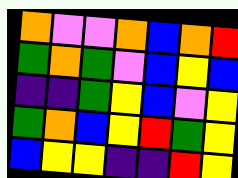[["orange", "violet", "violet", "orange", "blue", "orange", "red"], ["green", "orange", "green", "violet", "blue", "yellow", "blue"], ["indigo", "indigo", "green", "yellow", "blue", "violet", "yellow"], ["green", "orange", "blue", "yellow", "red", "green", "yellow"], ["blue", "yellow", "yellow", "indigo", "indigo", "red", "yellow"]]